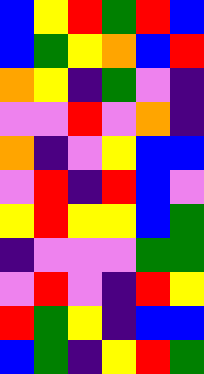[["blue", "yellow", "red", "green", "red", "blue"], ["blue", "green", "yellow", "orange", "blue", "red"], ["orange", "yellow", "indigo", "green", "violet", "indigo"], ["violet", "violet", "red", "violet", "orange", "indigo"], ["orange", "indigo", "violet", "yellow", "blue", "blue"], ["violet", "red", "indigo", "red", "blue", "violet"], ["yellow", "red", "yellow", "yellow", "blue", "green"], ["indigo", "violet", "violet", "violet", "green", "green"], ["violet", "red", "violet", "indigo", "red", "yellow"], ["red", "green", "yellow", "indigo", "blue", "blue"], ["blue", "green", "indigo", "yellow", "red", "green"]]